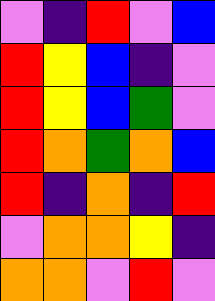[["violet", "indigo", "red", "violet", "blue"], ["red", "yellow", "blue", "indigo", "violet"], ["red", "yellow", "blue", "green", "violet"], ["red", "orange", "green", "orange", "blue"], ["red", "indigo", "orange", "indigo", "red"], ["violet", "orange", "orange", "yellow", "indigo"], ["orange", "orange", "violet", "red", "violet"]]